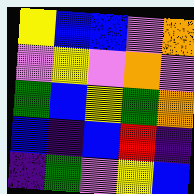[["yellow", "blue", "blue", "violet", "orange"], ["violet", "yellow", "violet", "orange", "violet"], ["green", "blue", "yellow", "green", "orange"], ["blue", "indigo", "blue", "red", "indigo"], ["indigo", "green", "violet", "yellow", "blue"]]